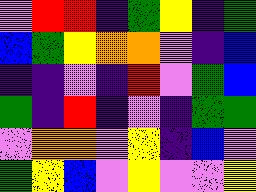[["violet", "red", "red", "indigo", "green", "yellow", "indigo", "green"], ["blue", "green", "yellow", "orange", "orange", "violet", "indigo", "blue"], ["indigo", "indigo", "violet", "indigo", "red", "violet", "green", "blue"], ["green", "indigo", "red", "indigo", "violet", "indigo", "green", "green"], ["violet", "orange", "orange", "violet", "yellow", "indigo", "blue", "violet"], ["green", "yellow", "blue", "violet", "yellow", "violet", "violet", "yellow"]]